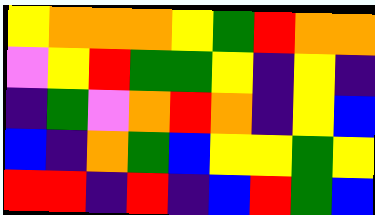[["yellow", "orange", "orange", "orange", "yellow", "green", "red", "orange", "orange"], ["violet", "yellow", "red", "green", "green", "yellow", "indigo", "yellow", "indigo"], ["indigo", "green", "violet", "orange", "red", "orange", "indigo", "yellow", "blue"], ["blue", "indigo", "orange", "green", "blue", "yellow", "yellow", "green", "yellow"], ["red", "red", "indigo", "red", "indigo", "blue", "red", "green", "blue"]]